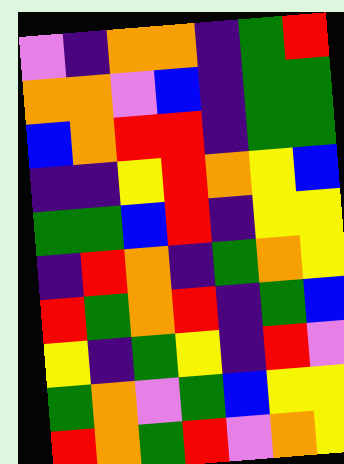[["violet", "indigo", "orange", "orange", "indigo", "green", "red"], ["orange", "orange", "violet", "blue", "indigo", "green", "green"], ["blue", "orange", "red", "red", "indigo", "green", "green"], ["indigo", "indigo", "yellow", "red", "orange", "yellow", "blue"], ["green", "green", "blue", "red", "indigo", "yellow", "yellow"], ["indigo", "red", "orange", "indigo", "green", "orange", "yellow"], ["red", "green", "orange", "red", "indigo", "green", "blue"], ["yellow", "indigo", "green", "yellow", "indigo", "red", "violet"], ["green", "orange", "violet", "green", "blue", "yellow", "yellow"], ["red", "orange", "green", "red", "violet", "orange", "yellow"]]